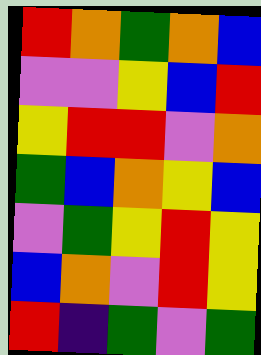[["red", "orange", "green", "orange", "blue"], ["violet", "violet", "yellow", "blue", "red"], ["yellow", "red", "red", "violet", "orange"], ["green", "blue", "orange", "yellow", "blue"], ["violet", "green", "yellow", "red", "yellow"], ["blue", "orange", "violet", "red", "yellow"], ["red", "indigo", "green", "violet", "green"]]